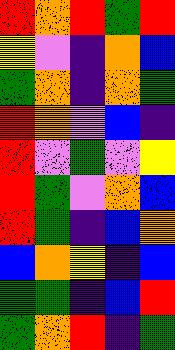[["red", "orange", "red", "green", "red"], ["yellow", "violet", "indigo", "orange", "blue"], ["green", "orange", "indigo", "orange", "green"], ["red", "orange", "violet", "blue", "indigo"], ["red", "violet", "green", "violet", "yellow"], ["red", "green", "violet", "orange", "blue"], ["red", "green", "indigo", "blue", "orange"], ["blue", "orange", "yellow", "indigo", "blue"], ["green", "green", "indigo", "blue", "red"], ["green", "orange", "red", "indigo", "green"]]